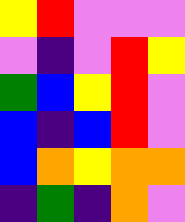[["yellow", "red", "violet", "violet", "violet"], ["violet", "indigo", "violet", "red", "yellow"], ["green", "blue", "yellow", "red", "violet"], ["blue", "indigo", "blue", "red", "violet"], ["blue", "orange", "yellow", "orange", "orange"], ["indigo", "green", "indigo", "orange", "violet"]]